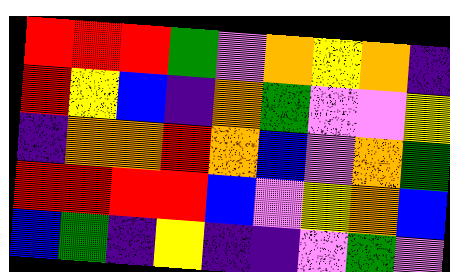[["red", "red", "red", "green", "violet", "orange", "yellow", "orange", "indigo"], ["red", "yellow", "blue", "indigo", "orange", "green", "violet", "violet", "yellow"], ["indigo", "orange", "orange", "red", "orange", "blue", "violet", "orange", "green"], ["red", "red", "red", "red", "blue", "violet", "yellow", "orange", "blue"], ["blue", "green", "indigo", "yellow", "indigo", "indigo", "violet", "green", "violet"]]